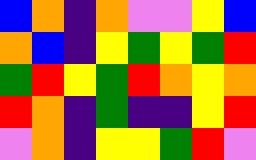[["blue", "orange", "indigo", "orange", "violet", "violet", "yellow", "blue"], ["orange", "blue", "indigo", "yellow", "green", "yellow", "green", "red"], ["green", "red", "yellow", "green", "red", "orange", "yellow", "orange"], ["red", "orange", "indigo", "green", "indigo", "indigo", "yellow", "red"], ["violet", "orange", "indigo", "yellow", "yellow", "green", "red", "violet"]]